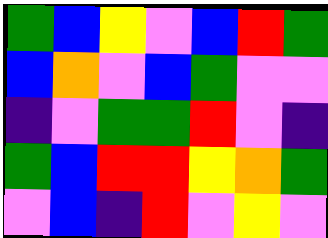[["green", "blue", "yellow", "violet", "blue", "red", "green"], ["blue", "orange", "violet", "blue", "green", "violet", "violet"], ["indigo", "violet", "green", "green", "red", "violet", "indigo"], ["green", "blue", "red", "red", "yellow", "orange", "green"], ["violet", "blue", "indigo", "red", "violet", "yellow", "violet"]]